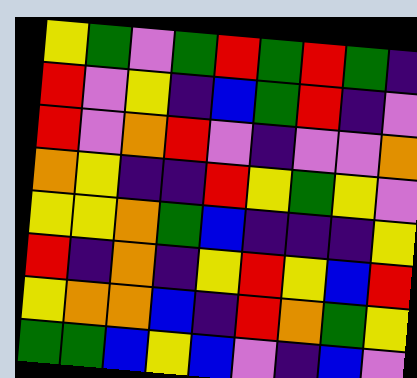[["yellow", "green", "violet", "green", "red", "green", "red", "green", "indigo"], ["red", "violet", "yellow", "indigo", "blue", "green", "red", "indigo", "violet"], ["red", "violet", "orange", "red", "violet", "indigo", "violet", "violet", "orange"], ["orange", "yellow", "indigo", "indigo", "red", "yellow", "green", "yellow", "violet"], ["yellow", "yellow", "orange", "green", "blue", "indigo", "indigo", "indigo", "yellow"], ["red", "indigo", "orange", "indigo", "yellow", "red", "yellow", "blue", "red"], ["yellow", "orange", "orange", "blue", "indigo", "red", "orange", "green", "yellow"], ["green", "green", "blue", "yellow", "blue", "violet", "indigo", "blue", "violet"]]